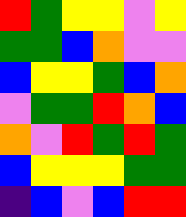[["red", "green", "yellow", "yellow", "violet", "yellow"], ["green", "green", "blue", "orange", "violet", "violet"], ["blue", "yellow", "yellow", "green", "blue", "orange"], ["violet", "green", "green", "red", "orange", "blue"], ["orange", "violet", "red", "green", "red", "green"], ["blue", "yellow", "yellow", "yellow", "green", "green"], ["indigo", "blue", "violet", "blue", "red", "red"]]